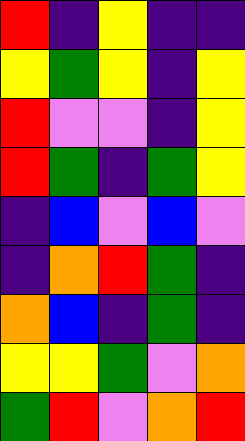[["red", "indigo", "yellow", "indigo", "indigo"], ["yellow", "green", "yellow", "indigo", "yellow"], ["red", "violet", "violet", "indigo", "yellow"], ["red", "green", "indigo", "green", "yellow"], ["indigo", "blue", "violet", "blue", "violet"], ["indigo", "orange", "red", "green", "indigo"], ["orange", "blue", "indigo", "green", "indigo"], ["yellow", "yellow", "green", "violet", "orange"], ["green", "red", "violet", "orange", "red"]]